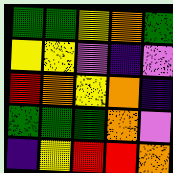[["green", "green", "yellow", "orange", "green"], ["yellow", "yellow", "violet", "indigo", "violet"], ["red", "orange", "yellow", "orange", "indigo"], ["green", "green", "green", "orange", "violet"], ["indigo", "yellow", "red", "red", "orange"]]